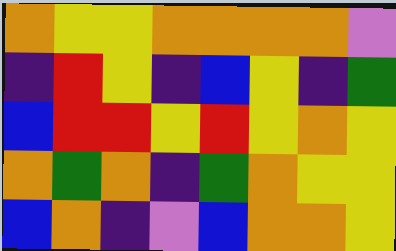[["orange", "yellow", "yellow", "orange", "orange", "orange", "orange", "violet"], ["indigo", "red", "yellow", "indigo", "blue", "yellow", "indigo", "green"], ["blue", "red", "red", "yellow", "red", "yellow", "orange", "yellow"], ["orange", "green", "orange", "indigo", "green", "orange", "yellow", "yellow"], ["blue", "orange", "indigo", "violet", "blue", "orange", "orange", "yellow"]]